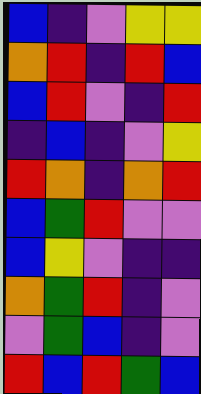[["blue", "indigo", "violet", "yellow", "yellow"], ["orange", "red", "indigo", "red", "blue"], ["blue", "red", "violet", "indigo", "red"], ["indigo", "blue", "indigo", "violet", "yellow"], ["red", "orange", "indigo", "orange", "red"], ["blue", "green", "red", "violet", "violet"], ["blue", "yellow", "violet", "indigo", "indigo"], ["orange", "green", "red", "indigo", "violet"], ["violet", "green", "blue", "indigo", "violet"], ["red", "blue", "red", "green", "blue"]]